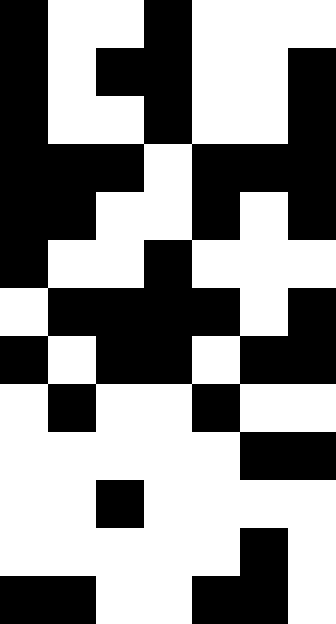[["black", "white", "white", "black", "white", "white", "white"], ["black", "white", "black", "black", "white", "white", "black"], ["black", "white", "white", "black", "white", "white", "black"], ["black", "black", "black", "white", "black", "black", "black"], ["black", "black", "white", "white", "black", "white", "black"], ["black", "white", "white", "black", "white", "white", "white"], ["white", "black", "black", "black", "black", "white", "black"], ["black", "white", "black", "black", "white", "black", "black"], ["white", "black", "white", "white", "black", "white", "white"], ["white", "white", "white", "white", "white", "black", "black"], ["white", "white", "black", "white", "white", "white", "white"], ["white", "white", "white", "white", "white", "black", "white"], ["black", "black", "white", "white", "black", "black", "white"]]